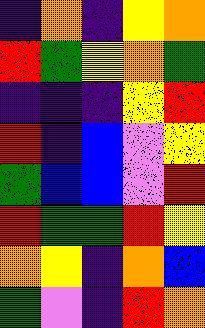[["indigo", "orange", "indigo", "yellow", "orange"], ["red", "green", "yellow", "orange", "green"], ["indigo", "indigo", "indigo", "yellow", "red"], ["red", "indigo", "blue", "violet", "yellow"], ["green", "blue", "blue", "violet", "red"], ["red", "green", "green", "red", "yellow"], ["orange", "yellow", "indigo", "orange", "blue"], ["green", "violet", "indigo", "red", "orange"]]